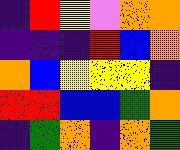[["indigo", "red", "yellow", "violet", "orange", "orange"], ["indigo", "indigo", "indigo", "red", "blue", "orange"], ["orange", "blue", "yellow", "yellow", "yellow", "indigo"], ["red", "red", "blue", "blue", "green", "orange"], ["indigo", "green", "orange", "indigo", "orange", "green"]]